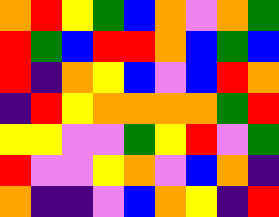[["orange", "red", "yellow", "green", "blue", "orange", "violet", "orange", "green"], ["red", "green", "blue", "red", "red", "orange", "blue", "green", "blue"], ["red", "indigo", "orange", "yellow", "blue", "violet", "blue", "red", "orange"], ["indigo", "red", "yellow", "orange", "orange", "orange", "orange", "green", "red"], ["yellow", "yellow", "violet", "violet", "green", "yellow", "red", "violet", "green"], ["red", "violet", "violet", "yellow", "orange", "violet", "blue", "orange", "indigo"], ["orange", "indigo", "indigo", "violet", "blue", "orange", "yellow", "indigo", "red"]]